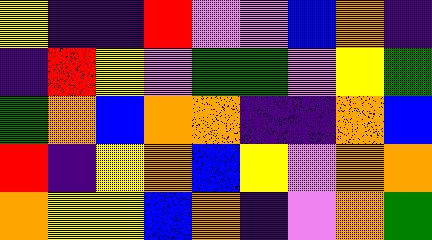[["yellow", "indigo", "indigo", "red", "violet", "violet", "blue", "orange", "indigo"], ["indigo", "red", "yellow", "violet", "green", "green", "violet", "yellow", "green"], ["green", "orange", "blue", "orange", "orange", "indigo", "indigo", "orange", "blue"], ["red", "indigo", "yellow", "orange", "blue", "yellow", "violet", "orange", "orange"], ["orange", "yellow", "yellow", "blue", "orange", "indigo", "violet", "orange", "green"]]